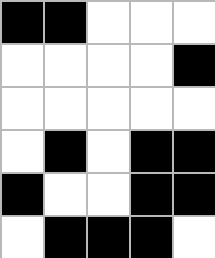[["black", "black", "white", "white", "white"], ["white", "white", "white", "white", "black"], ["white", "white", "white", "white", "white"], ["white", "black", "white", "black", "black"], ["black", "white", "white", "black", "black"], ["white", "black", "black", "black", "white"]]